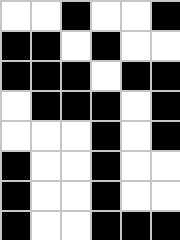[["white", "white", "black", "white", "white", "black"], ["black", "black", "white", "black", "white", "white"], ["black", "black", "black", "white", "black", "black"], ["white", "black", "black", "black", "white", "black"], ["white", "white", "white", "black", "white", "black"], ["black", "white", "white", "black", "white", "white"], ["black", "white", "white", "black", "white", "white"], ["black", "white", "white", "black", "black", "black"]]